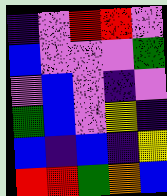[["indigo", "violet", "red", "red", "violet"], ["blue", "violet", "violet", "violet", "green"], ["violet", "blue", "violet", "indigo", "violet"], ["green", "blue", "violet", "yellow", "indigo"], ["blue", "indigo", "blue", "indigo", "yellow"], ["red", "red", "green", "orange", "blue"]]